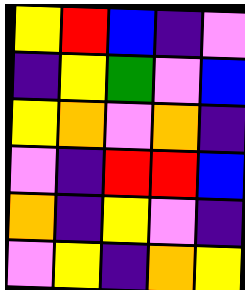[["yellow", "red", "blue", "indigo", "violet"], ["indigo", "yellow", "green", "violet", "blue"], ["yellow", "orange", "violet", "orange", "indigo"], ["violet", "indigo", "red", "red", "blue"], ["orange", "indigo", "yellow", "violet", "indigo"], ["violet", "yellow", "indigo", "orange", "yellow"]]